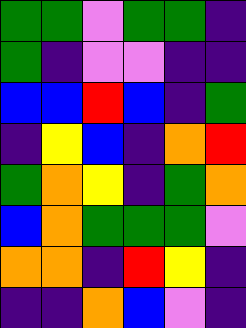[["green", "green", "violet", "green", "green", "indigo"], ["green", "indigo", "violet", "violet", "indigo", "indigo"], ["blue", "blue", "red", "blue", "indigo", "green"], ["indigo", "yellow", "blue", "indigo", "orange", "red"], ["green", "orange", "yellow", "indigo", "green", "orange"], ["blue", "orange", "green", "green", "green", "violet"], ["orange", "orange", "indigo", "red", "yellow", "indigo"], ["indigo", "indigo", "orange", "blue", "violet", "indigo"]]